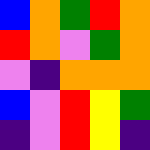[["blue", "orange", "green", "red", "orange"], ["red", "orange", "violet", "green", "orange"], ["violet", "indigo", "orange", "orange", "orange"], ["blue", "violet", "red", "yellow", "green"], ["indigo", "violet", "red", "yellow", "indigo"]]